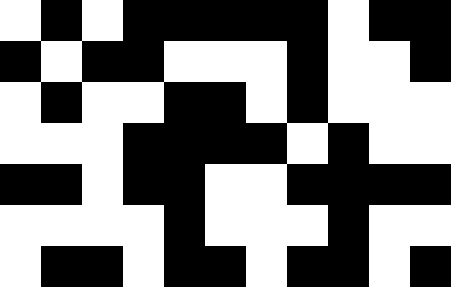[["white", "black", "white", "black", "black", "black", "black", "black", "white", "black", "black"], ["black", "white", "black", "black", "white", "white", "white", "black", "white", "white", "black"], ["white", "black", "white", "white", "black", "black", "white", "black", "white", "white", "white"], ["white", "white", "white", "black", "black", "black", "black", "white", "black", "white", "white"], ["black", "black", "white", "black", "black", "white", "white", "black", "black", "black", "black"], ["white", "white", "white", "white", "black", "white", "white", "white", "black", "white", "white"], ["white", "black", "black", "white", "black", "black", "white", "black", "black", "white", "black"]]